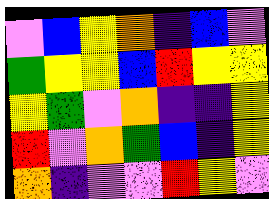[["violet", "blue", "yellow", "orange", "indigo", "blue", "violet"], ["green", "yellow", "yellow", "blue", "red", "yellow", "yellow"], ["yellow", "green", "violet", "orange", "indigo", "indigo", "yellow"], ["red", "violet", "orange", "green", "blue", "indigo", "yellow"], ["orange", "indigo", "violet", "violet", "red", "yellow", "violet"]]